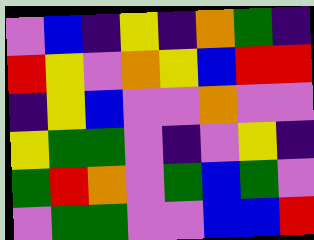[["violet", "blue", "indigo", "yellow", "indigo", "orange", "green", "indigo"], ["red", "yellow", "violet", "orange", "yellow", "blue", "red", "red"], ["indigo", "yellow", "blue", "violet", "violet", "orange", "violet", "violet"], ["yellow", "green", "green", "violet", "indigo", "violet", "yellow", "indigo"], ["green", "red", "orange", "violet", "green", "blue", "green", "violet"], ["violet", "green", "green", "violet", "violet", "blue", "blue", "red"]]